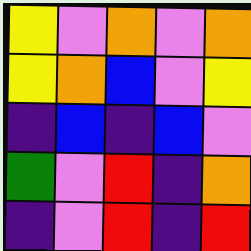[["yellow", "violet", "orange", "violet", "orange"], ["yellow", "orange", "blue", "violet", "yellow"], ["indigo", "blue", "indigo", "blue", "violet"], ["green", "violet", "red", "indigo", "orange"], ["indigo", "violet", "red", "indigo", "red"]]